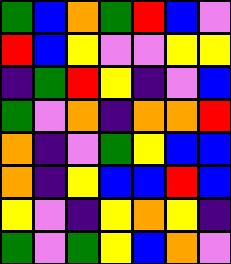[["green", "blue", "orange", "green", "red", "blue", "violet"], ["red", "blue", "yellow", "violet", "violet", "yellow", "yellow"], ["indigo", "green", "red", "yellow", "indigo", "violet", "blue"], ["green", "violet", "orange", "indigo", "orange", "orange", "red"], ["orange", "indigo", "violet", "green", "yellow", "blue", "blue"], ["orange", "indigo", "yellow", "blue", "blue", "red", "blue"], ["yellow", "violet", "indigo", "yellow", "orange", "yellow", "indigo"], ["green", "violet", "green", "yellow", "blue", "orange", "violet"]]